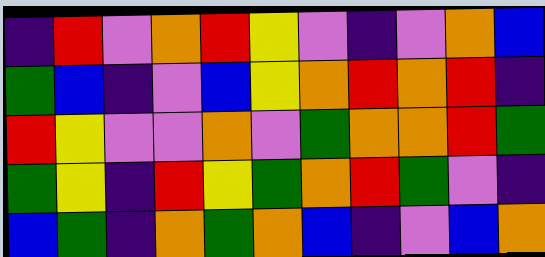[["indigo", "red", "violet", "orange", "red", "yellow", "violet", "indigo", "violet", "orange", "blue"], ["green", "blue", "indigo", "violet", "blue", "yellow", "orange", "red", "orange", "red", "indigo"], ["red", "yellow", "violet", "violet", "orange", "violet", "green", "orange", "orange", "red", "green"], ["green", "yellow", "indigo", "red", "yellow", "green", "orange", "red", "green", "violet", "indigo"], ["blue", "green", "indigo", "orange", "green", "orange", "blue", "indigo", "violet", "blue", "orange"]]